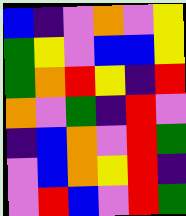[["blue", "indigo", "violet", "orange", "violet", "yellow"], ["green", "yellow", "violet", "blue", "blue", "yellow"], ["green", "orange", "red", "yellow", "indigo", "red"], ["orange", "violet", "green", "indigo", "red", "violet"], ["indigo", "blue", "orange", "violet", "red", "green"], ["violet", "blue", "orange", "yellow", "red", "indigo"], ["violet", "red", "blue", "violet", "red", "green"]]